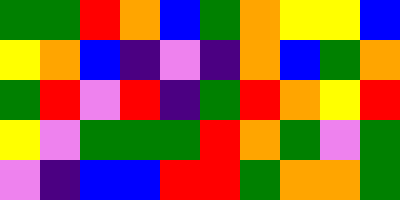[["green", "green", "red", "orange", "blue", "green", "orange", "yellow", "yellow", "blue"], ["yellow", "orange", "blue", "indigo", "violet", "indigo", "orange", "blue", "green", "orange"], ["green", "red", "violet", "red", "indigo", "green", "red", "orange", "yellow", "red"], ["yellow", "violet", "green", "green", "green", "red", "orange", "green", "violet", "green"], ["violet", "indigo", "blue", "blue", "red", "red", "green", "orange", "orange", "green"]]